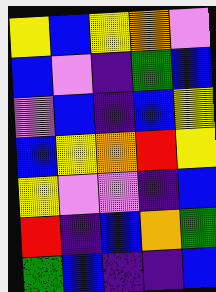[["yellow", "blue", "yellow", "orange", "violet"], ["blue", "violet", "indigo", "green", "blue"], ["violet", "blue", "indigo", "blue", "yellow"], ["blue", "yellow", "orange", "red", "yellow"], ["yellow", "violet", "violet", "indigo", "blue"], ["red", "indigo", "blue", "orange", "green"], ["green", "blue", "indigo", "indigo", "blue"]]